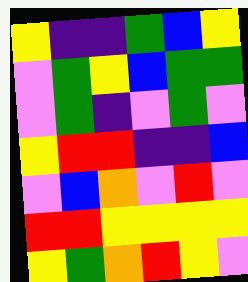[["yellow", "indigo", "indigo", "green", "blue", "yellow"], ["violet", "green", "yellow", "blue", "green", "green"], ["violet", "green", "indigo", "violet", "green", "violet"], ["yellow", "red", "red", "indigo", "indigo", "blue"], ["violet", "blue", "orange", "violet", "red", "violet"], ["red", "red", "yellow", "yellow", "yellow", "yellow"], ["yellow", "green", "orange", "red", "yellow", "violet"]]